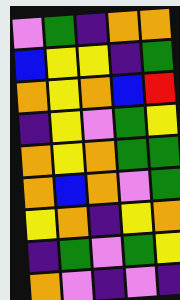[["violet", "green", "indigo", "orange", "orange"], ["blue", "yellow", "yellow", "indigo", "green"], ["orange", "yellow", "orange", "blue", "red"], ["indigo", "yellow", "violet", "green", "yellow"], ["orange", "yellow", "orange", "green", "green"], ["orange", "blue", "orange", "violet", "green"], ["yellow", "orange", "indigo", "yellow", "orange"], ["indigo", "green", "violet", "green", "yellow"], ["orange", "violet", "indigo", "violet", "indigo"]]